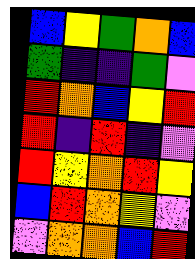[["blue", "yellow", "green", "orange", "blue"], ["green", "indigo", "indigo", "green", "violet"], ["red", "orange", "blue", "yellow", "red"], ["red", "indigo", "red", "indigo", "violet"], ["red", "yellow", "orange", "red", "yellow"], ["blue", "red", "orange", "yellow", "violet"], ["violet", "orange", "orange", "blue", "red"]]